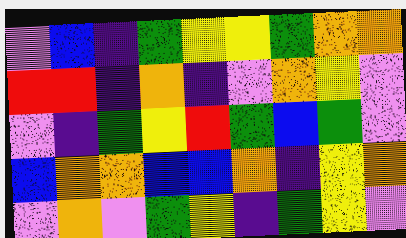[["violet", "blue", "indigo", "green", "yellow", "yellow", "green", "orange", "orange"], ["red", "red", "indigo", "orange", "indigo", "violet", "orange", "yellow", "violet"], ["violet", "indigo", "green", "yellow", "red", "green", "blue", "green", "violet"], ["blue", "orange", "orange", "blue", "blue", "orange", "indigo", "yellow", "orange"], ["violet", "orange", "violet", "green", "yellow", "indigo", "green", "yellow", "violet"]]